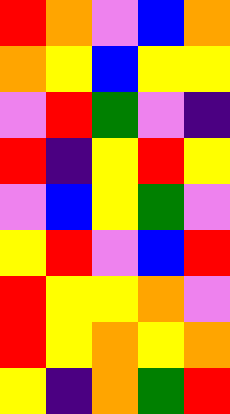[["red", "orange", "violet", "blue", "orange"], ["orange", "yellow", "blue", "yellow", "yellow"], ["violet", "red", "green", "violet", "indigo"], ["red", "indigo", "yellow", "red", "yellow"], ["violet", "blue", "yellow", "green", "violet"], ["yellow", "red", "violet", "blue", "red"], ["red", "yellow", "yellow", "orange", "violet"], ["red", "yellow", "orange", "yellow", "orange"], ["yellow", "indigo", "orange", "green", "red"]]